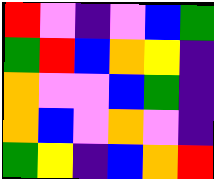[["red", "violet", "indigo", "violet", "blue", "green"], ["green", "red", "blue", "orange", "yellow", "indigo"], ["orange", "violet", "violet", "blue", "green", "indigo"], ["orange", "blue", "violet", "orange", "violet", "indigo"], ["green", "yellow", "indigo", "blue", "orange", "red"]]